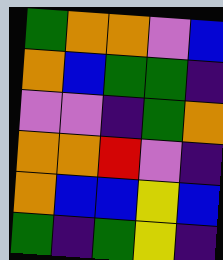[["green", "orange", "orange", "violet", "blue"], ["orange", "blue", "green", "green", "indigo"], ["violet", "violet", "indigo", "green", "orange"], ["orange", "orange", "red", "violet", "indigo"], ["orange", "blue", "blue", "yellow", "blue"], ["green", "indigo", "green", "yellow", "indigo"]]